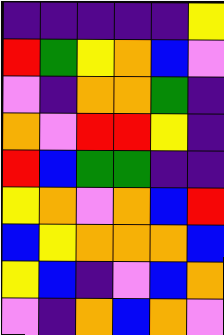[["indigo", "indigo", "indigo", "indigo", "indigo", "yellow"], ["red", "green", "yellow", "orange", "blue", "violet"], ["violet", "indigo", "orange", "orange", "green", "indigo"], ["orange", "violet", "red", "red", "yellow", "indigo"], ["red", "blue", "green", "green", "indigo", "indigo"], ["yellow", "orange", "violet", "orange", "blue", "red"], ["blue", "yellow", "orange", "orange", "orange", "blue"], ["yellow", "blue", "indigo", "violet", "blue", "orange"], ["violet", "indigo", "orange", "blue", "orange", "violet"]]